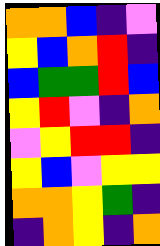[["orange", "orange", "blue", "indigo", "violet"], ["yellow", "blue", "orange", "red", "indigo"], ["blue", "green", "green", "red", "blue"], ["yellow", "red", "violet", "indigo", "orange"], ["violet", "yellow", "red", "red", "indigo"], ["yellow", "blue", "violet", "yellow", "yellow"], ["orange", "orange", "yellow", "green", "indigo"], ["indigo", "orange", "yellow", "indigo", "orange"]]